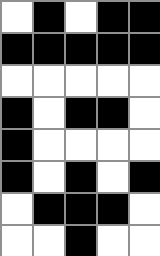[["white", "black", "white", "black", "black"], ["black", "black", "black", "black", "black"], ["white", "white", "white", "white", "white"], ["black", "white", "black", "black", "white"], ["black", "white", "white", "white", "white"], ["black", "white", "black", "white", "black"], ["white", "black", "black", "black", "white"], ["white", "white", "black", "white", "white"]]